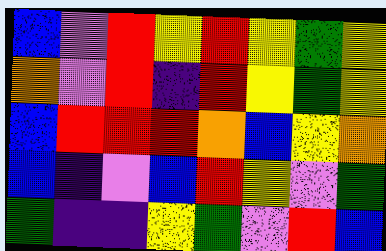[["blue", "violet", "red", "yellow", "red", "yellow", "green", "yellow"], ["orange", "violet", "red", "indigo", "red", "yellow", "green", "yellow"], ["blue", "red", "red", "red", "orange", "blue", "yellow", "orange"], ["blue", "indigo", "violet", "blue", "red", "yellow", "violet", "green"], ["green", "indigo", "indigo", "yellow", "green", "violet", "red", "blue"]]